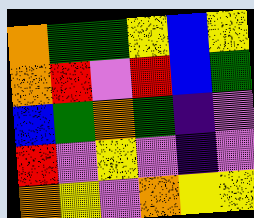[["orange", "green", "green", "yellow", "blue", "yellow"], ["orange", "red", "violet", "red", "blue", "green"], ["blue", "green", "orange", "green", "indigo", "violet"], ["red", "violet", "yellow", "violet", "indigo", "violet"], ["orange", "yellow", "violet", "orange", "yellow", "yellow"]]